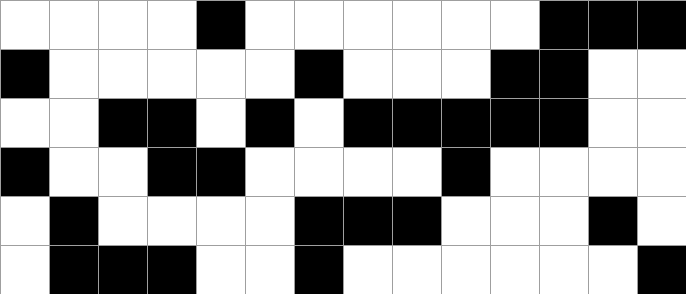[["white", "white", "white", "white", "black", "white", "white", "white", "white", "white", "white", "black", "black", "black"], ["black", "white", "white", "white", "white", "white", "black", "white", "white", "white", "black", "black", "white", "white"], ["white", "white", "black", "black", "white", "black", "white", "black", "black", "black", "black", "black", "white", "white"], ["black", "white", "white", "black", "black", "white", "white", "white", "white", "black", "white", "white", "white", "white"], ["white", "black", "white", "white", "white", "white", "black", "black", "black", "white", "white", "white", "black", "white"], ["white", "black", "black", "black", "white", "white", "black", "white", "white", "white", "white", "white", "white", "black"]]